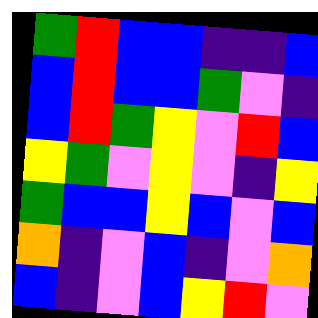[["green", "red", "blue", "blue", "indigo", "indigo", "blue"], ["blue", "red", "blue", "blue", "green", "violet", "indigo"], ["blue", "red", "green", "yellow", "violet", "red", "blue"], ["yellow", "green", "violet", "yellow", "violet", "indigo", "yellow"], ["green", "blue", "blue", "yellow", "blue", "violet", "blue"], ["orange", "indigo", "violet", "blue", "indigo", "violet", "orange"], ["blue", "indigo", "violet", "blue", "yellow", "red", "violet"]]